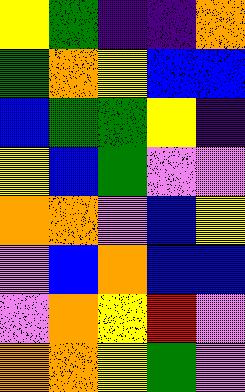[["yellow", "green", "indigo", "indigo", "orange"], ["green", "orange", "yellow", "blue", "blue"], ["blue", "green", "green", "yellow", "indigo"], ["yellow", "blue", "green", "violet", "violet"], ["orange", "orange", "violet", "blue", "yellow"], ["violet", "blue", "orange", "blue", "blue"], ["violet", "orange", "yellow", "red", "violet"], ["orange", "orange", "yellow", "green", "violet"]]